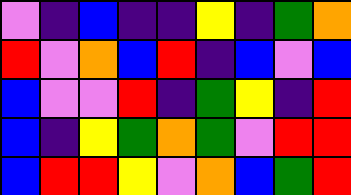[["violet", "indigo", "blue", "indigo", "indigo", "yellow", "indigo", "green", "orange"], ["red", "violet", "orange", "blue", "red", "indigo", "blue", "violet", "blue"], ["blue", "violet", "violet", "red", "indigo", "green", "yellow", "indigo", "red"], ["blue", "indigo", "yellow", "green", "orange", "green", "violet", "red", "red"], ["blue", "red", "red", "yellow", "violet", "orange", "blue", "green", "red"]]